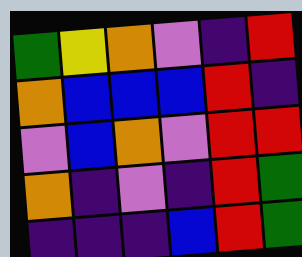[["green", "yellow", "orange", "violet", "indigo", "red"], ["orange", "blue", "blue", "blue", "red", "indigo"], ["violet", "blue", "orange", "violet", "red", "red"], ["orange", "indigo", "violet", "indigo", "red", "green"], ["indigo", "indigo", "indigo", "blue", "red", "green"]]